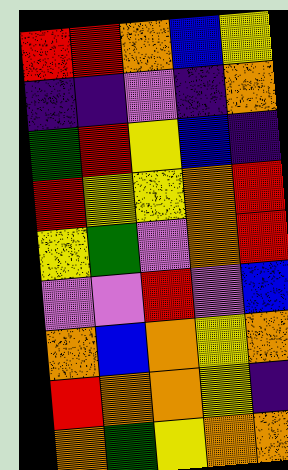[["red", "red", "orange", "blue", "yellow"], ["indigo", "indigo", "violet", "indigo", "orange"], ["green", "red", "yellow", "blue", "indigo"], ["red", "yellow", "yellow", "orange", "red"], ["yellow", "green", "violet", "orange", "red"], ["violet", "violet", "red", "violet", "blue"], ["orange", "blue", "orange", "yellow", "orange"], ["red", "orange", "orange", "yellow", "indigo"], ["orange", "green", "yellow", "orange", "orange"]]